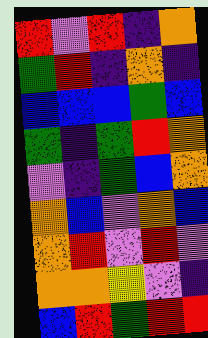[["red", "violet", "red", "indigo", "orange"], ["green", "red", "indigo", "orange", "indigo"], ["blue", "blue", "blue", "green", "blue"], ["green", "indigo", "green", "red", "orange"], ["violet", "indigo", "green", "blue", "orange"], ["orange", "blue", "violet", "orange", "blue"], ["orange", "red", "violet", "red", "violet"], ["orange", "orange", "yellow", "violet", "indigo"], ["blue", "red", "green", "red", "red"]]